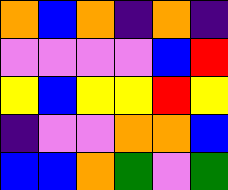[["orange", "blue", "orange", "indigo", "orange", "indigo"], ["violet", "violet", "violet", "violet", "blue", "red"], ["yellow", "blue", "yellow", "yellow", "red", "yellow"], ["indigo", "violet", "violet", "orange", "orange", "blue"], ["blue", "blue", "orange", "green", "violet", "green"]]